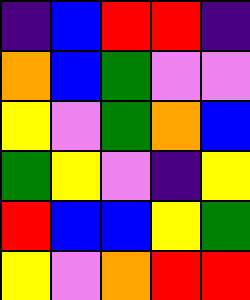[["indigo", "blue", "red", "red", "indigo"], ["orange", "blue", "green", "violet", "violet"], ["yellow", "violet", "green", "orange", "blue"], ["green", "yellow", "violet", "indigo", "yellow"], ["red", "blue", "blue", "yellow", "green"], ["yellow", "violet", "orange", "red", "red"]]